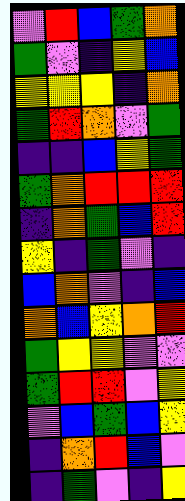[["violet", "red", "blue", "green", "orange"], ["green", "violet", "indigo", "yellow", "blue"], ["yellow", "yellow", "yellow", "indigo", "orange"], ["green", "red", "orange", "violet", "green"], ["indigo", "indigo", "blue", "yellow", "green"], ["green", "orange", "red", "red", "red"], ["indigo", "orange", "green", "blue", "red"], ["yellow", "indigo", "green", "violet", "indigo"], ["blue", "orange", "violet", "indigo", "blue"], ["orange", "blue", "yellow", "orange", "red"], ["green", "yellow", "yellow", "violet", "violet"], ["green", "red", "red", "violet", "yellow"], ["violet", "blue", "green", "blue", "yellow"], ["indigo", "orange", "red", "blue", "violet"], ["indigo", "green", "violet", "indigo", "yellow"]]